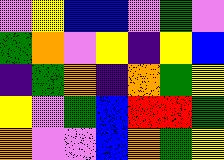[["violet", "yellow", "blue", "blue", "violet", "green", "violet"], ["green", "orange", "violet", "yellow", "indigo", "yellow", "blue"], ["indigo", "green", "orange", "indigo", "orange", "green", "yellow"], ["yellow", "violet", "green", "blue", "red", "red", "green"], ["orange", "violet", "violet", "blue", "orange", "green", "yellow"]]